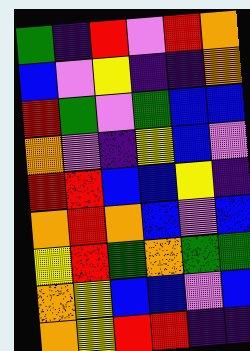[["green", "indigo", "red", "violet", "red", "orange"], ["blue", "violet", "yellow", "indigo", "indigo", "orange"], ["red", "green", "violet", "green", "blue", "blue"], ["orange", "violet", "indigo", "yellow", "blue", "violet"], ["red", "red", "blue", "blue", "yellow", "indigo"], ["orange", "red", "orange", "blue", "violet", "blue"], ["yellow", "red", "green", "orange", "green", "green"], ["orange", "yellow", "blue", "blue", "violet", "blue"], ["orange", "yellow", "red", "red", "indigo", "indigo"]]